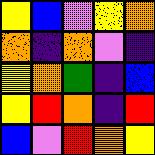[["yellow", "blue", "violet", "yellow", "orange"], ["orange", "indigo", "orange", "violet", "indigo"], ["yellow", "orange", "green", "indigo", "blue"], ["yellow", "red", "orange", "indigo", "red"], ["blue", "violet", "red", "orange", "yellow"]]